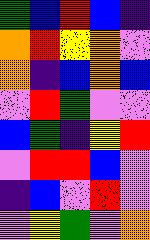[["green", "blue", "red", "blue", "indigo"], ["orange", "red", "yellow", "orange", "violet"], ["orange", "indigo", "blue", "orange", "blue"], ["violet", "red", "green", "violet", "violet"], ["blue", "green", "indigo", "yellow", "red"], ["violet", "red", "red", "blue", "violet"], ["indigo", "blue", "violet", "red", "violet"], ["violet", "yellow", "green", "violet", "orange"]]